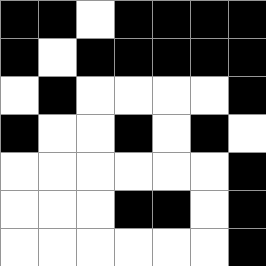[["black", "black", "white", "black", "black", "black", "black"], ["black", "white", "black", "black", "black", "black", "black"], ["white", "black", "white", "white", "white", "white", "black"], ["black", "white", "white", "black", "white", "black", "white"], ["white", "white", "white", "white", "white", "white", "black"], ["white", "white", "white", "black", "black", "white", "black"], ["white", "white", "white", "white", "white", "white", "black"]]